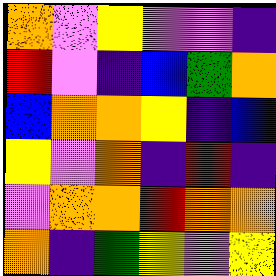[["orange", "violet", "yellow", "violet", "violet", "indigo"], ["red", "violet", "indigo", "blue", "green", "orange"], ["blue", "orange", "orange", "yellow", "indigo", "blue"], ["yellow", "violet", "orange", "indigo", "red", "indigo"], ["violet", "orange", "orange", "red", "orange", "orange"], ["orange", "indigo", "green", "yellow", "violet", "yellow"]]